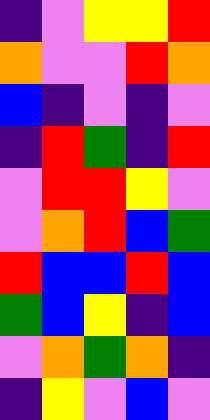[["indigo", "violet", "yellow", "yellow", "red"], ["orange", "violet", "violet", "red", "orange"], ["blue", "indigo", "violet", "indigo", "violet"], ["indigo", "red", "green", "indigo", "red"], ["violet", "red", "red", "yellow", "violet"], ["violet", "orange", "red", "blue", "green"], ["red", "blue", "blue", "red", "blue"], ["green", "blue", "yellow", "indigo", "blue"], ["violet", "orange", "green", "orange", "indigo"], ["indigo", "yellow", "violet", "blue", "violet"]]